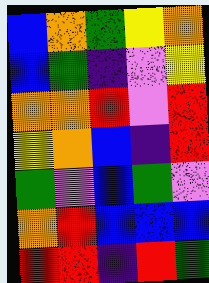[["blue", "orange", "green", "yellow", "orange"], ["blue", "green", "indigo", "violet", "yellow"], ["orange", "orange", "red", "violet", "red"], ["yellow", "orange", "blue", "indigo", "red"], ["green", "violet", "blue", "green", "violet"], ["orange", "red", "blue", "blue", "blue"], ["red", "red", "indigo", "red", "green"]]